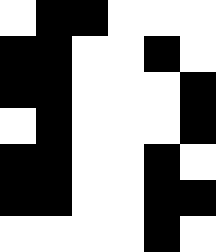[["white", "black", "black", "white", "white", "white"], ["black", "black", "white", "white", "black", "white"], ["black", "black", "white", "white", "white", "black"], ["white", "black", "white", "white", "white", "black"], ["black", "black", "white", "white", "black", "white"], ["black", "black", "white", "white", "black", "black"], ["white", "white", "white", "white", "black", "white"]]